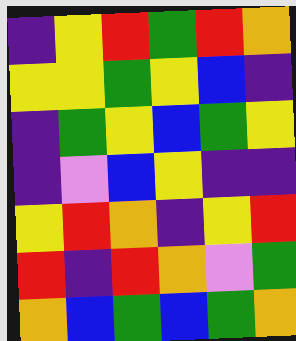[["indigo", "yellow", "red", "green", "red", "orange"], ["yellow", "yellow", "green", "yellow", "blue", "indigo"], ["indigo", "green", "yellow", "blue", "green", "yellow"], ["indigo", "violet", "blue", "yellow", "indigo", "indigo"], ["yellow", "red", "orange", "indigo", "yellow", "red"], ["red", "indigo", "red", "orange", "violet", "green"], ["orange", "blue", "green", "blue", "green", "orange"]]